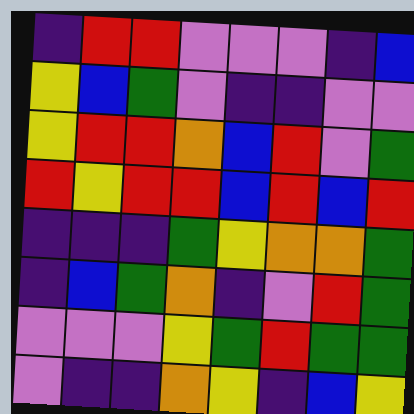[["indigo", "red", "red", "violet", "violet", "violet", "indigo", "blue"], ["yellow", "blue", "green", "violet", "indigo", "indigo", "violet", "violet"], ["yellow", "red", "red", "orange", "blue", "red", "violet", "green"], ["red", "yellow", "red", "red", "blue", "red", "blue", "red"], ["indigo", "indigo", "indigo", "green", "yellow", "orange", "orange", "green"], ["indigo", "blue", "green", "orange", "indigo", "violet", "red", "green"], ["violet", "violet", "violet", "yellow", "green", "red", "green", "green"], ["violet", "indigo", "indigo", "orange", "yellow", "indigo", "blue", "yellow"]]